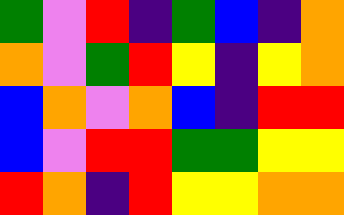[["green", "violet", "red", "indigo", "green", "blue", "indigo", "orange"], ["orange", "violet", "green", "red", "yellow", "indigo", "yellow", "orange"], ["blue", "orange", "violet", "orange", "blue", "indigo", "red", "red"], ["blue", "violet", "red", "red", "green", "green", "yellow", "yellow"], ["red", "orange", "indigo", "red", "yellow", "yellow", "orange", "orange"]]